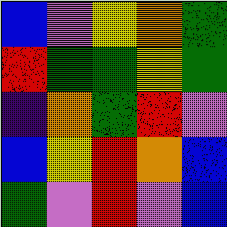[["blue", "violet", "yellow", "orange", "green"], ["red", "green", "green", "yellow", "green"], ["indigo", "orange", "green", "red", "violet"], ["blue", "yellow", "red", "orange", "blue"], ["green", "violet", "red", "violet", "blue"]]